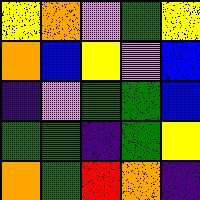[["yellow", "orange", "violet", "green", "yellow"], ["orange", "blue", "yellow", "violet", "blue"], ["indigo", "violet", "green", "green", "blue"], ["green", "green", "indigo", "green", "yellow"], ["orange", "green", "red", "orange", "indigo"]]